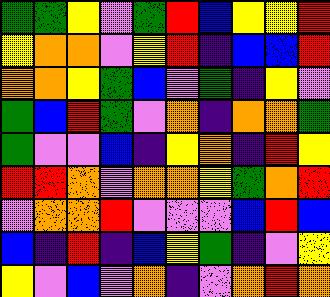[["green", "green", "yellow", "violet", "green", "red", "blue", "yellow", "yellow", "red"], ["yellow", "orange", "orange", "violet", "yellow", "red", "indigo", "blue", "blue", "red"], ["orange", "orange", "yellow", "green", "blue", "violet", "green", "indigo", "yellow", "violet"], ["green", "blue", "red", "green", "violet", "orange", "indigo", "orange", "orange", "green"], ["green", "violet", "violet", "blue", "indigo", "yellow", "orange", "indigo", "red", "yellow"], ["red", "red", "orange", "violet", "orange", "orange", "yellow", "green", "orange", "red"], ["violet", "orange", "orange", "red", "violet", "violet", "violet", "blue", "red", "blue"], ["blue", "indigo", "red", "indigo", "blue", "yellow", "green", "indigo", "violet", "yellow"], ["yellow", "violet", "blue", "violet", "orange", "indigo", "violet", "orange", "red", "orange"]]